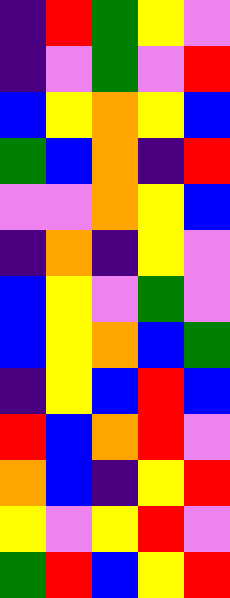[["indigo", "red", "green", "yellow", "violet"], ["indigo", "violet", "green", "violet", "red"], ["blue", "yellow", "orange", "yellow", "blue"], ["green", "blue", "orange", "indigo", "red"], ["violet", "violet", "orange", "yellow", "blue"], ["indigo", "orange", "indigo", "yellow", "violet"], ["blue", "yellow", "violet", "green", "violet"], ["blue", "yellow", "orange", "blue", "green"], ["indigo", "yellow", "blue", "red", "blue"], ["red", "blue", "orange", "red", "violet"], ["orange", "blue", "indigo", "yellow", "red"], ["yellow", "violet", "yellow", "red", "violet"], ["green", "red", "blue", "yellow", "red"]]